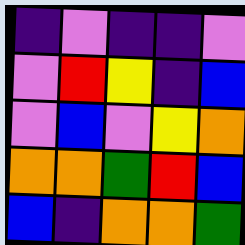[["indigo", "violet", "indigo", "indigo", "violet"], ["violet", "red", "yellow", "indigo", "blue"], ["violet", "blue", "violet", "yellow", "orange"], ["orange", "orange", "green", "red", "blue"], ["blue", "indigo", "orange", "orange", "green"]]